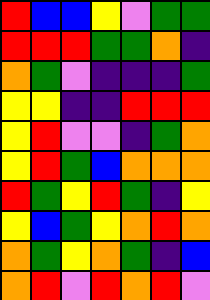[["red", "blue", "blue", "yellow", "violet", "green", "green"], ["red", "red", "red", "green", "green", "orange", "indigo"], ["orange", "green", "violet", "indigo", "indigo", "indigo", "green"], ["yellow", "yellow", "indigo", "indigo", "red", "red", "red"], ["yellow", "red", "violet", "violet", "indigo", "green", "orange"], ["yellow", "red", "green", "blue", "orange", "orange", "orange"], ["red", "green", "yellow", "red", "green", "indigo", "yellow"], ["yellow", "blue", "green", "yellow", "orange", "red", "orange"], ["orange", "green", "yellow", "orange", "green", "indigo", "blue"], ["orange", "red", "violet", "red", "orange", "red", "violet"]]